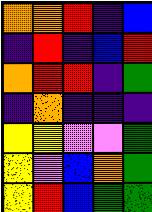[["orange", "orange", "red", "indigo", "blue"], ["indigo", "red", "indigo", "blue", "red"], ["orange", "red", "red", "indigo", "green"], ["indigo", "orange", "indigo", "indigo", "indigo"], ["yellow", "yellow", "violet", "violet", "green"], ["yellow", "violet", "blue", "orange", "green"], ["yellow", "red", "blue", "green", "green"]]